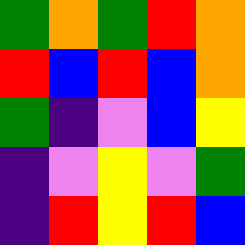[["green", "orange", "green", "red", "orange"], ["red", "blue", "red", "blue", "orange"], ["green", "indigo", "violet", "blue", "yellow"], ["indigo", "violet", "yellow", "violet", "green"], ["indigo", "red", "yellow", "red", "blue"]]